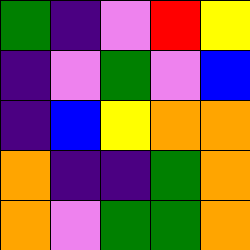[["green", "indigo", "violet", "red", "yellow"], ["indigo", "violet", "green", "violet", "blue"], ["indigo", "blue", "yellow", "orange", "orange"], ["orange", "indigo", "indigo", "green", "orange"], ["orange", "violet", "green", "green", "orange"]]